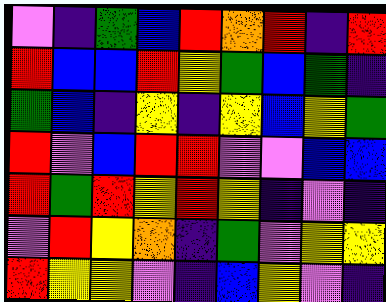[["violet", "indigo", "green", "blue", "red", "orange", "red", "indigo", "red"], ["red", "blue", "blue", "red", "yellow", "green", "blue", "green", "indigo"], ["green", "blue", "indigo", "yellow", "indigo", "yellow", "blue", "yellow", "green"], ["red", "violet", "blue", "red", "red", "violet", "violet", "blue", "blue"], ["red", "green", "red", "yellow", "red", "yellow", "indigo", "violet", "indigo"], ["violet", "red", "yellow", "orange", "indigo", "green", "violet", "yellow", "yellow"], ["red", "yellow", "yellow", "violet", "indigo", "blue", "yellow", "violet", "indigo"]]